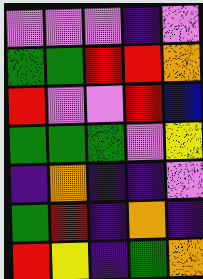[["violet", "violet", "violet", "indigo", "violet"], ["green", "green", "red", "red", "orange"], ["red", "violet", "violet", "red", "blue"], ["green", "green", "green", "violet", "yellow"], ["indigo", "orange", "indigo", "indigo", "violet"], ["green", "red", "indigo", "orange", "indigo"], ["red", "yellow", "indigo", "green", "orange"]]